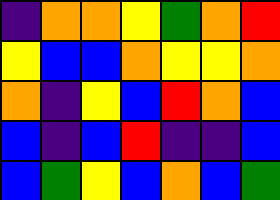[["indigo", "orange", "orange", "yellow", "green", "orange", "red"], ["yellow", "blue", "blue", "orange", "yellow", "yellow", "orange"], ["orange", "indigo", "yellow", "blue", "red", "orange", "blue"], ["blue", "indigo", "blue", "red", "indigo", "indigo", "blue"], ["blue", "green", "yellow", "blue", "orange", "blue", "green"]]